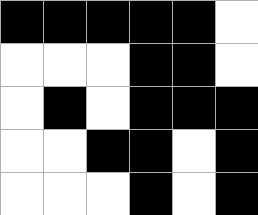[["black", "black", "black", "black", "black", "white"], ["white", "white", "white", "black", "black", "white"], ["white", "black", "white", "black", "black", "black"], ["white", "white", "black", "black", "white", "black"], ["white", "white", "white", "black", "white", "black"]]